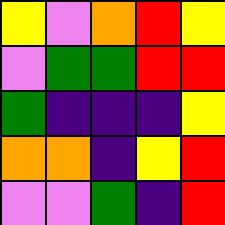[["yellow", "violet", "orange", "red", "yellow"], ["violet", "green", "green", "red", "red"], ["green", "indigo", "indigo", "indigo", "yellow"], ["orange", "orange", "indigo", "yellow", "red"], ["violet", "violet", "green", "indigo", "red"]]